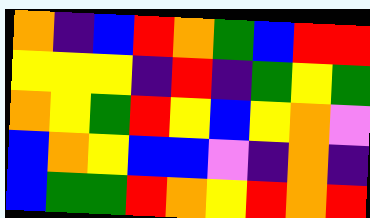[["orange", "indigo", "blue", "red", "orange", "green", "blue", "red", "red"], ["yellow", "yellow", "yellow", "indigo", "red", "indigo", "green", "yellow", "green"], ["orange", "yellow", "green", "red", "yellow", "blue", "yellow", "orange", "violet"], ["blue", "orange", "yellow", "blue", "blue", "violet", "indigo", "orange", "indigo"], ["blue", "green", "green", "red", "orange", "yellow", "red", "orange", "red"]]